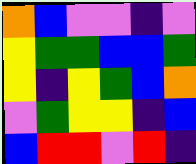[["orange", "blue", "violet", "violet", "indigo", "violet"], ["yellow", "green", "green", "blue", "blue", "green"], ["yellow", "indigo", "yellow", "green", "blue", "orange"], ["violet", "green", "yellow", "yellow", "indigo", "blue"], ["blue", "red", "red", "violet", "red", "indigo"]]